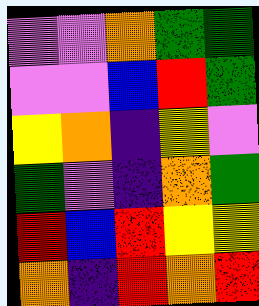[["violet", "violet", "orange", "green", "green"], ["violet", "violet", "blue", "red", "green"], ["yellow", "orange", "indigo", "yellow", "violet"], ["green", "violet", "indigo", "orange", "green"], ["red", "blue", "red", "yellow", "yellow"], ["orange", "indigo", "red", "orange", "red"]]